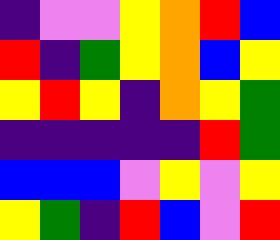[["indigo", "violet", "violet", "yellow", "orange", "red", "blue"], ["red", "indigo", "green", "yellow", "orange", "blue", "yellow"], ["yellow", "red", "yellow", "indigo", "orange", "yellow", "green"], ["indigo", "indigo", "indigo", "indigo", "indigo", "red", "green"], ["blue", "blue", "blue", "violet", "yellow", "violet", "yellow"], ["yellow", "green", "indigo", "red", "blue", "violet", "red"]]